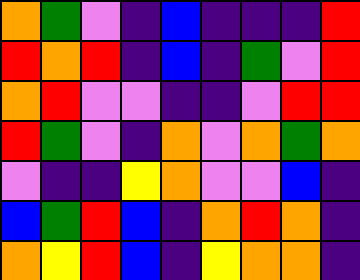[["orange", "green", "violet", "indigo", "blue", "indigo", "indigo", "indigo", "red"], ["red", "orange", "red", "indigo", "blue", "indigo", "green", "violet", "red"], ["orange", "red", "violet", "violet", "indigo", "indigo", "violet", "red", "red"], ["red", "green", "violet", "indigo", "orange", "violet", "orange", "green", "orange"], ["violet", "indigo", "indigo", "yellow", "orange", "violet", "violet", "blue", "indigo"], ["blue", "green", "red", "blue", "indigo", "orange", "red", "orange", "indigo"], ["orange", "yellow", "red", "blue", "indigo", "yellow", "orange", "orange", "indigo"]]